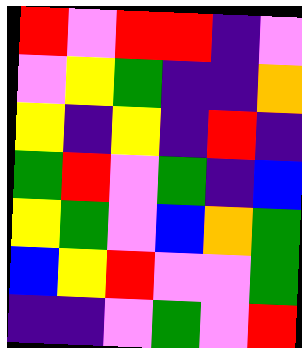[["red", "violet", "red", "red", "indigo", "violet"], ["violet", "yellow", "green", "indigo", "indigo", "orange"], ["yellow", "indigo", "yellow", "indigo", "red", "indigo"], ["green", "red", "violet", "green", "indigo", "blue"], ["yellow", "green", "violet", "blue", "orange", "green"], ["blue", "yellow", "red", "violet", "violet", "green"], ["indigo", "indigo", "violet", "green", "violet", "red"]]